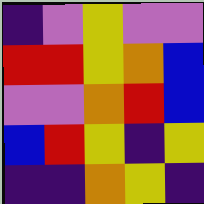[["indigo", "violet", "yellow", "violet", "violet"], ["red", "red", "yellow", "orange", "blue"], ["violet", "violet", "orange", "red", "blue"], ["blue", "red", "yellow", "indigo", "yellow"], ["indigo", "indigo", "orange", "yellow", "indigo"]]